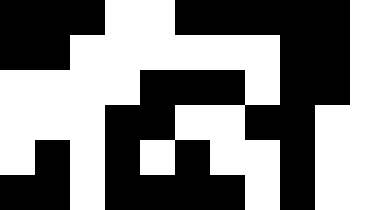[["black", "black", "black", "white", "white", "black", "black", "black", "black", "black", "white"], ["black", "black", "white", "white", "white", "white", "white", "white", "black", "black", "white"], ["white", "white", "white", "white", "black", "black", "black", "white", "black", "black", "white"], ["white", "white", "white", "black", "black", "white", "white", "black", "black", "white", "white"], ["white", "black", "white", "black", "white", "black", "white", "white", "black", "white", "white"], ["black", "black", "white", "black", "black", "black", "black", "white", "black", "white", "white"]]